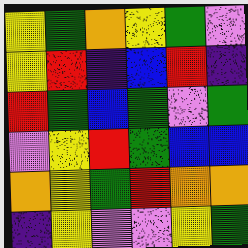[["yellow", "green", "orange", "yellow", "green", "violet"], ["yellow", "red", "indigo", "blue", "red", "indigo"], ["red", "green", "blue", "green", "violet", "green"], ["violet", "yellow", "red", "green", "blue", "blue"], ["orange", "yellow", "green", "red", "orange", "orange"], ["indigo", "yellow", "violet", "violet", "yellow", "green"]]